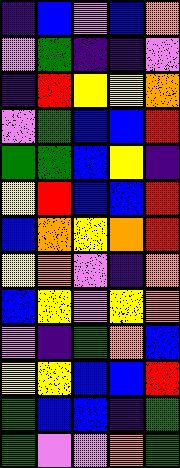[["indigo", "blue", "violet", "blue", "orange"], ["violet", "green", "indigo", "indigo", "violet"], ["indigo", "red", "yellow", "yellow", "orange"], ["violet", "green", "blue", "blue", "red"], ["green", "green", "blue", "yellow", "indigo"], ["yellow", "red", "blue", "blue", "red"], ["blue", "orange", "yellow", "orange", "red"], ["yellow", "orange", "violet", "indigo", "orange"], ["blue", "yellow", "violet", "yellow", "orange"], ["violet", "indigo", "green", "orange", "blue"], ["yellow", "yellow", "blue", "blue", "red"], ["green", "blue", "blue", "indigo", "green"], ["green", "violet", "violet", "orange", "green"]]